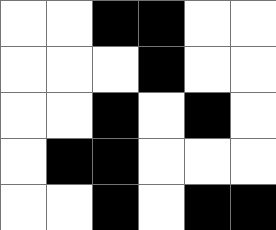[["white", "white", "black", "black", "white", "white"], ["white", "white", "white", "black", "white", "white"], ["white", "white", "black", "white", "black", "white"], ["white", "black", "black", "white", "white", "white"], ["white", "white", "black", "white", "black", "black"]]